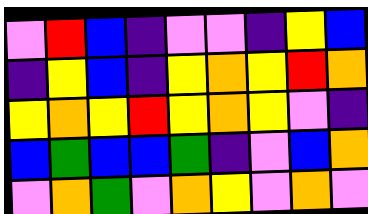[["violet", "red", "blue", "indigo", "violet", "violet", "indigo", "yellow", "blue"], ["indigo", "yellow", "blue", "indigo", "yellow", "orange", "yellow", "red", "orange"], ["yellow", "orange", "yellow", "red", "yellow", "orange", "yellow", "violet", "indigo"], ["blue", "green", "blue", "blue", "green", "indigo", "violet", "blue", "orange"], ["violet", "orange", "green", "violet", "orange", "yellow", "violet", "orange", "violet"]]